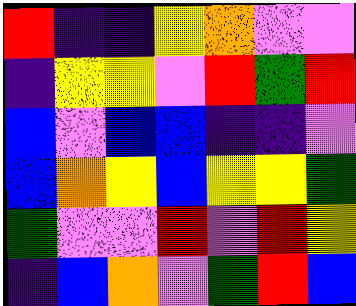[["red", "indigo", "indigo", "yellow", "orange", "violet", "violet"], ["indigo", "yellow", "yellow", "violet", "red", "green", "red"], ["blue", "violet", "blue", "blue", "indigo", "indigo", "violet"], ["blue", "orange", "yellow", "blue", "yellow", "yellow", "green"], ["green", "violet", "violet", "red", "violet", "red", "yellow"], ["indigo", "blue", "orange", "violet", "green", "red", "blue"]]